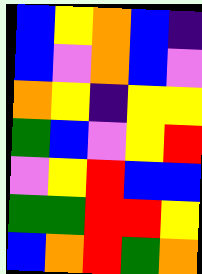[["blue", "yellow", "orange", "blue", "indigo"], ["blue", "violet", "orange", "blue", "violet"], ["orange", "yellow", "indigo", "yellow", "yellow"], ["green", "blue", "violet", "yellow", "red"], ["violet", "yellow", "red", "blue", "blue"], ["green", "green", "red", "red", "yellow"], ["blue", "orange", "red", "green", "orange"]]